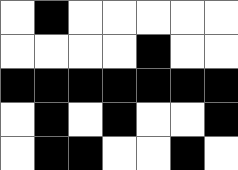[["white", "black", "white", "white", "white", "white", "white"], ["white", "white", "white", "white", "black", "white", "white"], ["black", "black", "black", "black", "black", "black", "black"], ["white", "black", "white", "black", "white", "white", "black"], ["white", "black", "black", "white", "white", "black", "white"]]